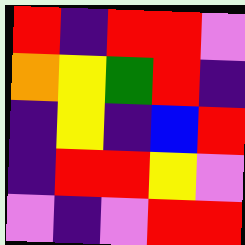[["red", "indigo", "red", "red", "violet"], ["orange", "yellow", "green", "red", "indigo"], ["indigo", "yellow", "indigo", "blue", "red"], ["indigo", "red", "red", "yellow", "violet"], ["violet", "indigo", "violet", "red", "red"]]